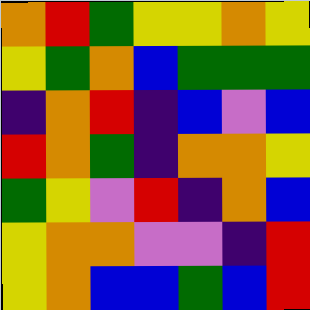[["orange", "red", "green", "yellow", "yellow", "orange", "yellow"], ["yellow", "green", "orange", "blue", "green", "green", "green"], ["indigo", "orange", "red", "indigo", "blue", "violet", "blue"], ["red", "orange", "green", "indigo", "orange", "orange", "yellow"], ["green", "yellow", "violet", "red", "indigo", "orange", "blue"], ["yellow", "orange", "orange", "violet", "violet", "indigo", "red"], ["yellow", "orange", "blue", "blue", "green", "blue", "red"]]